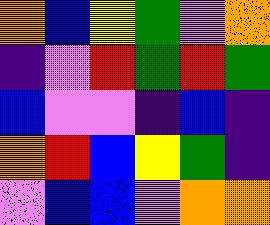[["orange", "blue", "yellow", "green", "violet", "orange"], ["indigo", "violet", "red", "green", "red", "green"], ["blue", "violet", "violet", "indigo", "blue", "indigo"], ["orange", "red", "blue", "yellow", "green", "indigo"], ["violet", "blue", "blue", "violet", "orange", "orange"]]